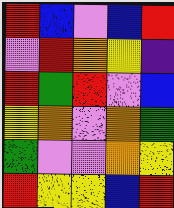[["red", "blue", "violet", "blue", "red"], ["violet", "red", "orange", "yellow", "indigo"], ["red", "green", "red", "violet", "blue"], ["yellow", "orange", "violet", "orange", "green"], ["green", "violet", "violet", "orange", "yellow"], ["red", "yellow", "yellow", "blue", "red"]]